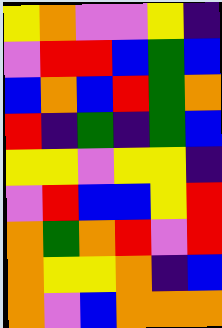[["yellow", "orange", "violet", "violet", "yellow", "indigo"], ["violet", "red", "red", "blue", "green", "blue"], ["blue", "orange", "blue", "red", "green", "orange"], ["red", "indigo", "green", "indigo", "green", "blue"], ["yellow", "yellow", "violet", "yellow", "yellow", "indigo"], ["violet", "red", "blue", "blue", "yellow", "red"], ["orange", "green", "orange", "red", "violet", "red"], ["orange", "yellow", "yellow", "orange", "indigo", "blue"], ["orange", "violet", "blue", "orange", "orange", "orange"]]